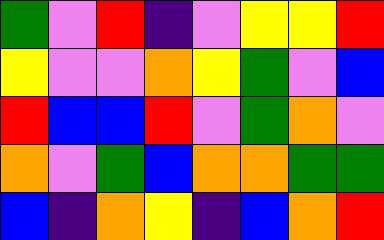[["green", "violet", "red", "indigo", "violet", "yellow", "yellow", "red"], ["yellow", "violet", "violet", "orange", "yellow", "green", "violet", "blue"], ["red", "blue", "blue", "red", "violet", "green", "orange", "violet"], ["orange", "violet", "green", "blue", "orange", "orange", "green", "green"], ["blue", "indigo", "orange", "yellow", "indigo", "blue", "orange", "red"]]